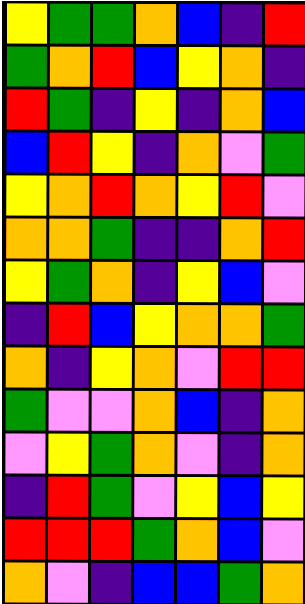[["yellow", "green", "green", "orange", "blue", "indigo", "red"], ["green", "orange", "red", "blue", "yellow", "orange", "indigo"], ["red", "green", "indigo", "yellow", "indigo", "orange", "blue"], ["blue", "red", "yellow", "indigo", "orange", "violet", "green"], ["yellow", "orange", "red", "orange", "yellow", "red", "violet"], ["orange", "orange", "green", "indigo", "indigo", "orange", "red"], ["yellow", "green", "orange", "indigo", "yellow", "blue", "violet"], ["indigo", "red", "blue", "yellow", "orange", "orange", "green"], ["orange", "indigo", "yellow", "orange", "violet", "red", "red"], ["green", "violet", "violet", "orange", "blue", "indigo", "orange"], ["violet", "yellow", "green", "orange", "violet", "indigo", "orange"], ["indigo", "red", "green", "violet", "yellow", "blue", "yellow"], ["red", "red", "red", "green", "orange", "blue", "violet"], ["orange", "violet", "indigo", "blue", "blue", "green", "orange"]]